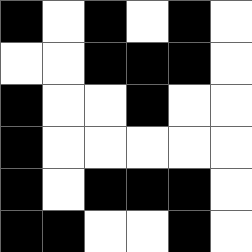[["black", "white", "black", "white", "black", "white"], ["white", "white", "black", "black", "black", "white"], ["black", "white", "white", "black", "white", "white"], ["black", "white", "white", "white", "white", "white"], ["black", "white", "black", "black", "black", "white"], ["black", "black", "white", "white", "black", "white"]]